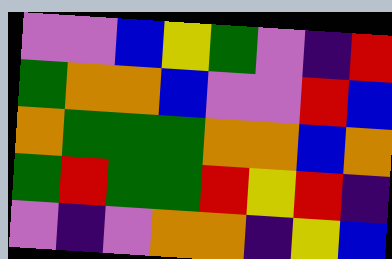[["violet", "violet", "blue", "yellow", "green", "violet", "indigo", "red"], ["green", "orange", "orange", "blue", "violet", "violet", "red", "blue"], ["orange", "green", "green", "green", "orange", "orange", "blue", "orange"], ["green", "red", "green", "green", "red", "yellow", "red", "indigo"], ["violet", "indigo", "violet", "orange", "orange", "indigo", "yellow", "blue"]]